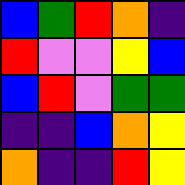[["blue", "green", "red", "orange", "indigo"], ["red", "violet", "violet", "yellow", "blue"], ["blue", "red", "violet", "green", "green"], ["indigo", "indigo", "blue", "orange", "yellow"], ["orange", "indigo", "indigo", "red", "yellow"]]